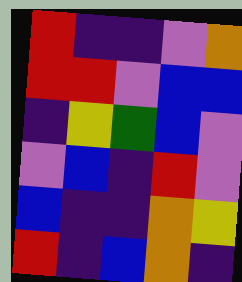[["red", "indigo", "indigo", "violet", "orange"], ["red", "red", "violet", "blue", "blue"], ["indigo", "yellow", "green", "blue", "violet"], ["violet", "blue", "indigo", "red", "violet"], ["blue", "indigo", "indigo", "orange", "yellow"], ["red", "indigo", "blue", "orange", "indigo"]]